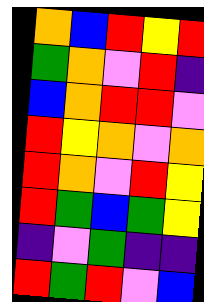[["orange", "blue", "red", "yellow", "red"], ["green", "orange", "violet", "red", "indigo"], ["blue", "orange", "red", "red", "violet"], ["red", "yellow", "orange", "violet", "orange"], ["red", "orange", "violet", "red", "yellow"], ["red", "green", "blue", "green", "yellow"], ["indigo", "violet", "green", "indigo", "indigo"], ["red", "green", "red", "violet", "blue"]]